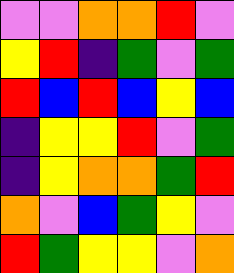[["violet", "violet", "orange", "orange", "red", "violet"], ["yellow", "red", "indigo", "green", "violet", "green"], ["red", "blue", "red", "blue", "yellow", "blue"], ["indigo", "yellow", "yellow", "red", "violet", "green"], ["indigo", "yellow", "orange", "orange", "green", "red"], ["orange", "violet", "blue", "green", "yellow", "violet"], ["red", "green", "yellow", "yellow", "violet", "orange"]]